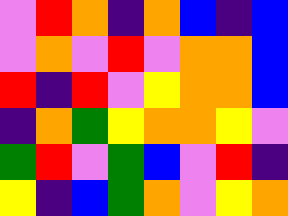[["violet", "red", "orange", "indigo", "orange", "blue", "indigo", "blue"], ["violet", "orange", "violet", "red", "violet", "orange", "orange", "blue"], ["red", "indigo", "red", "violet", "yellow", "orange", "orange", "blue"], ["indigo", "orange", "green", "yellow", "orange", "orange", "yellow", "violet"], ["green", "red", "violet", "green", "blue", "violet", "red", "indigo"], ["yellow", "indigo", "blue", "green", "orange", "violet", "yellow", "orange"]]